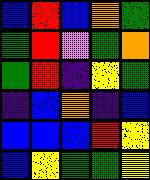[["blue", "red", "blue", "orange", "green"], ["green", "red", "violet", "green", "orange"], ["green", "red", "indigo", "yellow", "green"], ["indigo", "blue", "orange", "indigo", "blue"], ["blue", "blue", "blue", "red", "yellow"], ["blue", "yellow", "green", "green", "yellow"]]